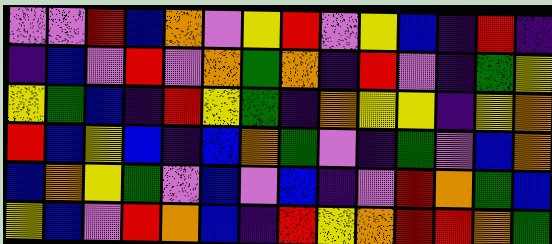[["violet", "violet", "red", "blue", "orange", "violet", "yellow", "red", "violet", "yellow", "blue", "indigo", "red", "indigo"], ["indigo", "blue", "violet", "red", "violet", "orange", "green", "orange", "indigo", "red", "violet", "indigo", "green", "yellow"], ["yellow", "green", "blue", "indigo", "red", "yellow", "green", "indigo", "orange", "yellow", "yellow", "indigo", "yellow", "orange"], ["red", "blue", "yellow", "blue", "indigo", "blue", "orange", "green", "violet", "indigo", "green", "violet", "blue", "orange"], ["blue", "orange", "yellow", "green", "violet", "blue", "violet", "blue", "indigo", "violet", "red", "orange", "green", "blue"], ["yellow", "blue", "violet", "red", "orange", "blue", "indigo", "red", "yellow", "orange", "red", "red", "orange", "green"]]